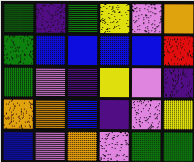[["green", "indigo", "green", "yellow", "violet", "orange"], ["green", "blue", "blue", "blue", "blue", "red"], ["green", "violet", "indigo", "yellow", "violet", "indigo"], ["orange", "orange", "blue", "indigo", "violet", "yellow"], ["blue", "violet", "orange", "violet", "green", "green"]]